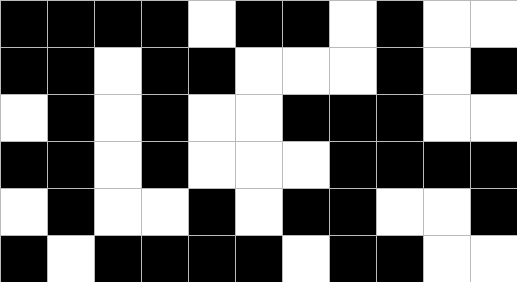[["black", "black", "black", "black", "white", "black", "black", "white", "black", "white", "white"], ["black", "black", "white", "black", "black", "white", "white", "white", "black", "white", "black"], ["white", "black", "white", "black", "white", "white", "black", "black", "black", "white", "white"], ["black", "black", "white", "black", "white", "white", "white", "black", "black", "black", "black"], ["white", "black", "white", "white", "black", "white", "black", "black", "white", "white", "black"], ["black", "white", "black", "black", "black", "black", "white", "black", "black", "white", "white"]]